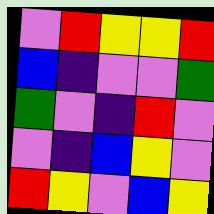[["violet", "red", "yellow", "yellow", "red"], ["blue", "indigo", "violet", "violet", "green"], ["green", "violet", "indigo", "red", "violet"], ["violet", "indigo", "blue", "yellow", "violet"], ["red", "yellow", "violet", "blue", "yellow"]]